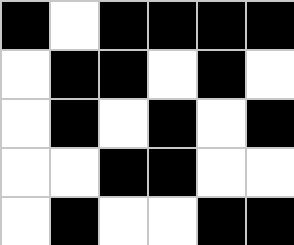[["black", "white", "black", "black", "black", "black"], ["white", "black", "black", "white", "black", "white"], ["white", "black", "white", "black", "white", "black"], ["white", "white", "black", "black", "white", "white"], ["white", "black", "white", "white", "black", "black"]]